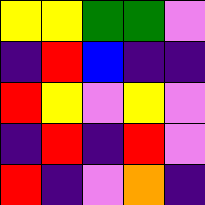[["yellow", "yellow", "green", "green", "violet"], ["indigo", "red", "blue", "indigo", "indigo"], ["red", "yellow", "violet", "yellow", "violet"], ["indigo", "red", "indigo", "red", "violet"], ["red", "indigo", "violet", "orange", "indigo"]]